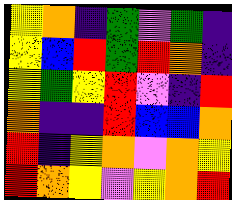[["yellow", "orange", "indigo", "green", "violet", "green", "indigo"], ["yellow", "blue", "red", "green", "red", "orange", "indigo"], ["yellow", "green", "yellow", "red", "violet", "indigo", "red"], ["orange", "indigo", "indigo", "red", "blue", "blue", "orange"], ["red", "indigo", "yellow", "orange", "violet", "orange", "yellow"], ["red", "orange", "yellow", "violet", "yellow", "orange", "red"]]